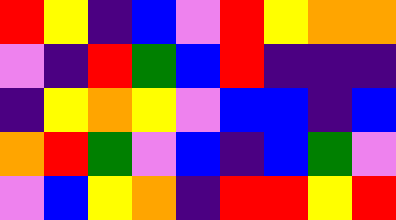[["red", "yellow", "indigo", "blue", "violet", "red", "yellow", "orange", "orange"], ["violet", "indigo", "red", "green", "blue", "red", "indigo", "indigo", "indigo"], ["indigo", "yellow", "orange", "yellow", "violet", "blue", "blue", "indigo", "blue"], ["orange", "red", "green", "violet", "blue", "indigo", "blue", "green", "violet"], ["violet", "blue", "yellow", "orange", "indigo", "red", "red", "yellow", "red"]]